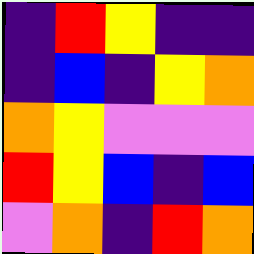[["indigo", "red", "yellow", "indigo", "indigo"], ["indigo", "blue", "indigo", "yellow", "orange"], ["orange", "yellow", "violet", "violet", "violet"], ["red", "yellow", "blue", "indigo", "blue"], ["violet", "orange", "indigo", "red", "orange"]]